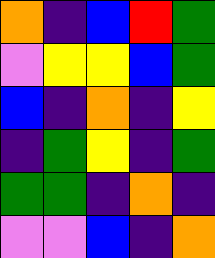[["orange", "indigo", "blue", "red", "green"], ["violet", "yellow", "yellow", "blue", "green"], ["blue", "indigo", "orange", "indigo", "yellow"], ["indigo", "green", "yellow", "indigo", "green"], ["green", "green", "indigo", "orange", "indigo"], ["violet", "violet", "blue", "indigo", "orange"]]